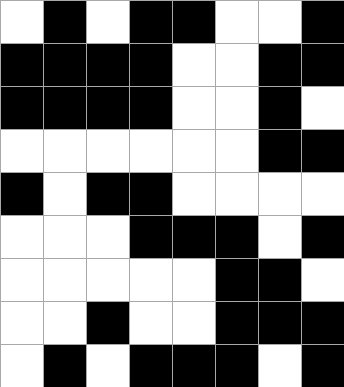[["white", "black", "white", "black", "black", "white", "white", "black"], ["black", "black", "black", "black", "white", "white", "black", "black"], ["black", "black", "black", "black", "white", "white", "black", "white"], ["white", "white", "white", "white", "white", "white", "black", "black"], ["black", "white", "black", "black", "white", "white", "white", "white"], ["white", "white", "white", "black", "black", "black", "white", "black"], ["white", "white", "white", "white", "white", "black", "black", "white"], ["white", "white", "black", "white", "white", "black", "black", "black"], ["white", "black", "white", "black", "black", "black", "white", "black"]]